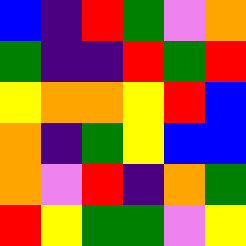[["blue", "indigo", "red", "green", "violet", "orange"], ["green", "indigo", "indigo", "red", "green", "red"], ["yellow", "orange", "orange", "yellow", "red", "blue"], ["orange", "indigo", "green", "yellow", "blue", "blue"], ["orange", "violet", "red", "indigo", "orange", "green"], ["red", "yellow", "green", "green", "violet", "yellow"]]